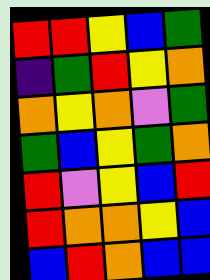[["red", "red", "yellow", "blue", "green"], ["indigo", "green", "red", "yellow", "orange"], ["orange", "yellow", "orange", "violet", "green"], ["green", "blue", "yellow", "green", "orange"], ["red", "violet", "yellow", "blue", "red"], ["red", "orange", "orange", "yellow", "blue"], ["blue", "red", "orange", "blue", "blue"]]